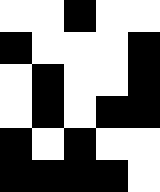[["white", "white", "black", "white", "white"], ["black", "white", "white", "white", "black"], ["white", "black", "white", "white", "black"], ["white", "black", "white", "black", "black"], ["black", "white", "black", "white", "white"], ["black", "black", "black", "black", "white"]]